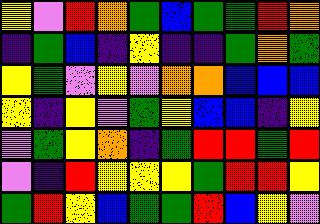[["yellow", "violet", "red", "orange", "green", "blue", "green", "green", "red", "orange"], ["indigo", "green", "blue", "indigo", "yellow", "indigo", "indigo", "green", "orange", "green"], ["yellow", "green", "violet", "yellow", "violet", "orange", "orange", "blue", "blue", "blue"], ["yellow", "indigo", "yellow", "violet", "green", "yellow", "blue", "blue", "indigo", "yellow"], ["violet", "green", "yellow", "orange", "indigo", "green", "red", "red", "green", "red"], ["violet", "indigo", "red", "yellow", "yellow", "yellow", "green", "red", "red", "yellow"], ["green", "red", "yellow", "blue", "green", "green", "red", "blue", "yellow", "violet"]]